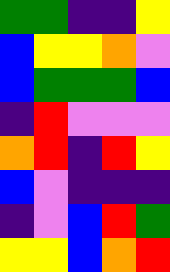[["green", "green", "indigo", "indigo", "yellow"], ["blue", "yellow", "yellow", "orange", "violet"], ["blue", "green", "green", "green", "blue"], ["indigo", "red", "violet", "violet", "violet"], ["orange", "red", "indigo", "red", "yellow"], ["blue", "violet", "indigo", "indigo", "indigo"], ["indigo", "violet", "blue", "red", "green"], ["yellow", "yellow", "blue", "orange", "red"]]